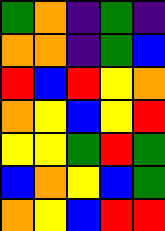[["green", "orange", "indigo", "green", "indigo"], ["orange", "orange", "indigo", "green", "blue"], ["red", "blue", "red", "yellow", "orange"], ["orange", "yellow", "blue", "yellow", "red"], ["yellow", "yellow", "green", "red", "green"], ["blue", "orange", "yellow", "blue", "green"], ["orange", "yellow", "blue", "red", "red"]]